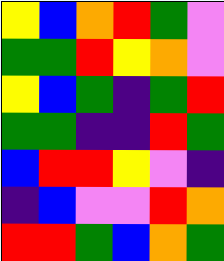[["yellow", "blue", "orange", "red", "green", "violet"], ["green", "green", "red", "yellow", "orange", "violet"], ["yellow", "blue", "green", "indigo", "green", "red"], ["green", "green", "indigo", "indigo", "red", "green"], ["blue", "red", "red", "yellow", "violet", "indigo"], ["indigo", "blue", "violet", "violet", "red", "orange"], ["red", "red", "green", "blue", "orange", "green"]]